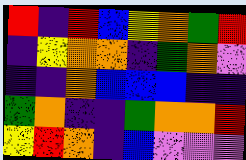[["red", "indigo", "red", "blue", "yellow", "orange", "green", "red"], ["indigo", "yellow", "orange", "orange", "indigo", "green", "orange", "violet"], ["indigo", "indigo", "orange", "blue", "blue", "blue", "indigo", "indigo"], ["green", "orange", "indigo", "indigo", "green", "orange", "orange", "red"], ["yellow", "red", "orange", "indigo", "blue", "violet", "violet", "violet"]]